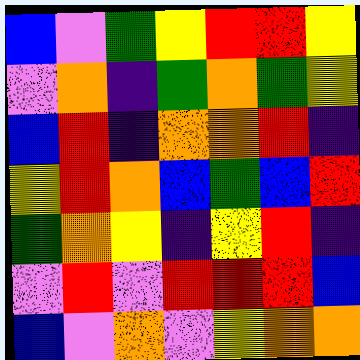[["blue", "violet", "green", "yellow", "red", "red", "yellow"], ["violet", "orange", "indigo", "green", "orange", "green", "yellow"], ["blue", "red", "indigo", "orange", "orange", "red", "indigo"], ["yellow", "red", "orange", "blue", "green", "blue", "red"], ["green", "orange", "yellow", "indigo", "yellow", "red", "indigo"], ["violet", "red", "violet", "red", "red", "red", "blue"], ["blue", "violet", "orange", "violet", "yellow", "orange", "orange"]]